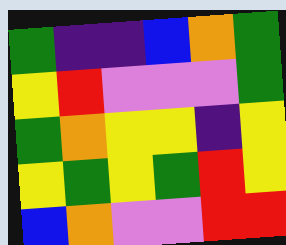[["green", "indigo", "indigo", "blue", "orange", "green"], ["yellow", "red", "violet", "violet", "violet", "green"], ["green", "orange", "yellow", "yellow", "indigo", "yellow"], ["yellow", "green", "yellow", "green", "red", "yellow"], ["blue", "orange", "violet", "violet", "red", "red"]]